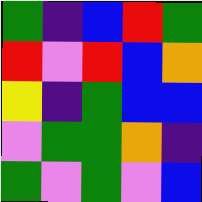[["green", "indigo", "blue", "red", "green"], ["red", "violet", "red", "blue", "orange"], ["yellow", "indigo", "green", "blue", "blue"], ["violet", "green", "green", "orange", "indigo"], ["green", "violet", "green", "violet", "blue"]]